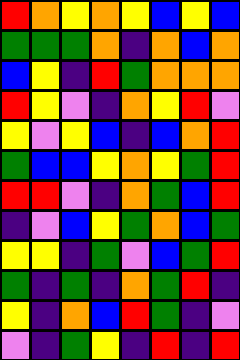[["red", "orange", "yellow", "orange", "yellow", "blue", "yellow", "blue"], ["green", "green", "green", "orange", "indigo", "orange", "blue", "orange"], ["blue", "yellow", "indigo", "red", "green", "orange", "orange", "orange"], ["red", "yellow", "violet", "indigo", "orange", "yellow", "red", "violet"], ["yellow", "violet", "yellow", "blue", "indigo", "blue", "orange", "red"], ["green", "blue", "blue", "yellow", "orange", "yellow", "green", "red"], ["red", "red", "violet", "indigo", "orange", "green", "blue", "red"], ["indigo", "violet", "blue", "yellow", "green", "orange", "blue", "green"], ["yellow", "yellow", "indigo", "green", "violet", "blue", "green", "red"], ["green", "indigo", "green", "indigo", "orange", "green", "red", "indigo"], ["yellow", "indigo", "orange", "blue", "red", "green", "indigo", "violet"], ["violet", "indigo", "green", "yellow", "indigo", "red", "indigo", "red"]]